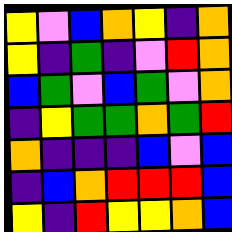[["yellow", "violet", "blue", "orange", "yellow", "indigo", "orange"], ["yellow", "indigo", "green", "indigo", "violet", "red", "orange"], ["blue", "green", "violet", "blue", "green", "violet", "orange"], ["indigo", "yellow", "green", "green", "orange", "green", "red"], ["orange", "indigo", "indigo", "indigo", "blue", "violet", "blue"], ["indigo", "blue", "orange", "red", "red", "red", "blue"], ["yellow", "indigo", "red", "yellow", "yellow", "orange", "blue"]]